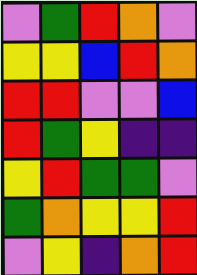[["violet", "green", "red", "orange", "violet"], ["yellow", "yellow", "blue", "red", "orange"], ["red", "red", "violet", "violet", "blue"], ["red", "green", "yellow", "indigo", "indigo"], ["yellow", "red", "green", "green", "violet"], ["green", "orange", "yellow", "yellow", "red"], ["violet", "yellow", "indigo", "orange", "red"]]